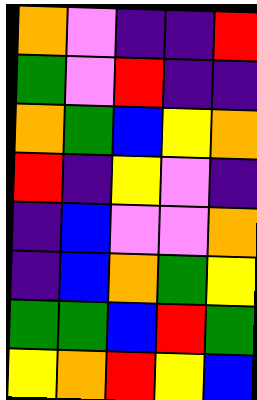[["orange", "violet", "indigo", "indigo", "red"], ["green", "violet", "red", "indigo", "indigo"], ["orange", "green", "blue", "yellow", "orange"], ["red", "indigo", "yellow", "violet", "indigo"], ["indigo", "blue", "violet", "violet", "orange"], ["indigo", "blue", "orange", "green", "yellow"], ["green", "green", "blue", "red", "green"], ["yellow", "orange", "red", "yellow", "blue"]]